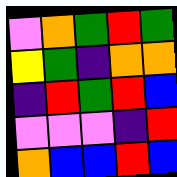[["violet", "orange", "green", "red", "green"], ["yellow", "green", "indigo", "orange", "orange"], ["indigo", "red", "green", "red", "blue"], ["violet", "violet", "violet", "indigo", "red"], ["orange", "blue", "blue", "red", "blue"]]